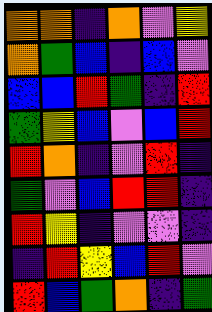[["orange", "orange", "indigo", "orange", "violet", "yellow"], ["orange", "green", "blue", "indigo", "blue", "violet"], ["blue", "blue", "red", "green", "indigo", "red"], ["green", "yellow", "blue", "violet", "blue", "red"], ["red", "orange", "indigo", "violet", "red", "indigo"], ["green", "violet", "blue", "red", "red", "indigo"], ["red", "yellow", "indigo", "violet", "violet", "indigo"], ["indigo", "red", "yellow", "blue", "red", "violet"], ["red", "blue", "green", "orange", "indigo", "green"]]